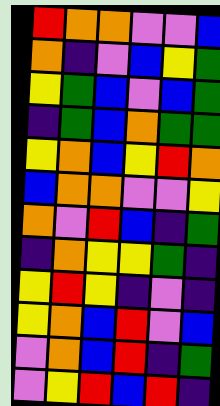[["red", "orange", "orange", "violet", "violet", "blue"], ["orange", "indigo", "violet", "blue", "yellow", "green"], ["yellow", "green", "blue", "violet", "blue", "green"], ["indigo", "green", "blue", "orange", "green", "green"], ["yellow", "orange", "blue", "yellow", "red", "orange"], ["blue", "orange", "orange", "violet", "violet", "yellow"], ["orange", "violet", "red", "blue", "indigo", "green"], ["indigo", "orange", "yellow", "yellow", "green", "indigo"], ["yellow", "red", "yellow", "indigo", "violet", "indigo"], ["yellow", "orange", "blue", "red", "violet", "blue"], ["violet", "orange", "blue", "red", "indigo", "green"], ["violet", "yellow", "red", "blue", "red", "indigo"]]